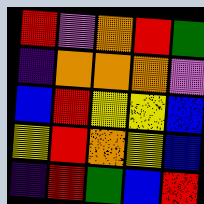[["red", "violet", "orange", "red", "green"], ["indigo", "orange", "orange", "orange", "violet"], ["blue", "red", "yellow", "yellow", "blue"], ["yellow", "red", "orange", "yellow", "blue"], ["indigo", "red", "green", "blue", "red"]]